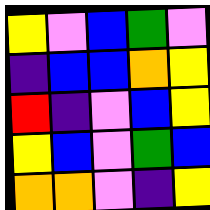[["yellow", "violet", "blue", "green", "violet"], ["indigo", "blue", "blue", "orange", "yellow"], ["red", "indigo", "violet", "blue", "yellow"], ["yellow", "blue", "violet", "green", "blue"], ["orange", "orange", "violet", "indigo", "yellow"]]